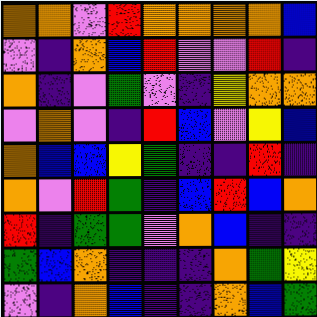[["orange", "orange", "violet", "red", "orange", "orange", "orange", "orange", "blue"], ["violet", "indigo", "orange", "blue", "red", "violet", "violet", "red", "indigo"], ["orange", "indigo", "violet", "green", "violet", "indigo", "yellow", "orange", "orange"], ["violet", "orange", "violet", "indigo", "red", "blue", "violet", "yellow", "blue"], ["orange", "blue", "blue", "yellow", "green", "indigo", "indigo", "red", "indigo"], ["orange", "violet", "red", "green", "indigo", "blue", "red", "blue", "orange"], ["red", "indigo", "green", "green", "violet", "orange", "blue", "indigo", "indigo"], ["green", "blue", "orange", "indigo", "indigo", "indigo", "orange", "green", "yellow"], ["violet", "indigo", "orange", "blue", "indigo", "indigo", "orange", "blue", "green"]]